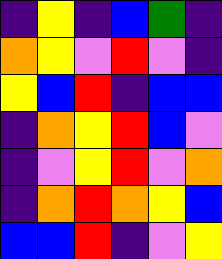[["indigo", "yellow", "indigo", "blue", "green", "indigo"], ["orange", "yellow", "violet", "red", "violet", "indigo"], ["yellow", "blue", "red", "indigo", "blue", "blue"], ["indigo", "orange", "yellow", "red", "blue", "violet"], ["indigo", "violet", "yellow", "red", "violet", "orange"], ["indigo", "orange", "red", "orange", "yellow", "blue"], ["blue", "blue", "red", "indigo", "violet", "yellow"]]